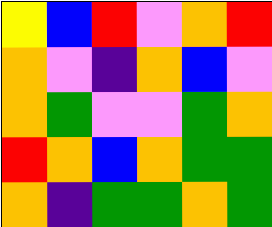[["yellow", "blue", "red", "violet", "orange", "red"], ["orange", "violet", "indigo", "orange", "blue", "violet"], ["orange", "green", "violet", "violet", "green", "orange"], ["red", "orange", "blue", "orange", "green", "green"], ["orange", "indigo", "green", "green", "orange", "green"]]